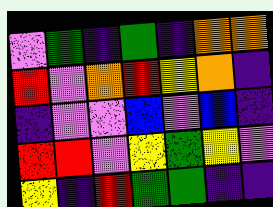[["violet", "green", "indigo", "green", "indigo", "orange", "orange"], ["red", "violet", "orange", "red", "yellow", "orange", "indigo"], ["indigo", "violet", "violet", "blue", "violet", "blue", "indigo"], ["red", "red", "violet", "yellow", "green", "yellow", "violet"], ["yellow", "indigo", "red", "green", "green", "indigo", "indigo"]]